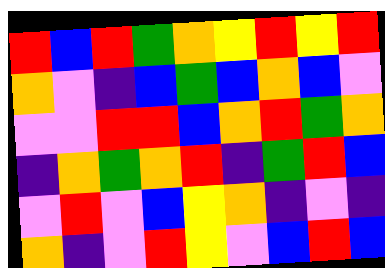[["red", "blue", "red", "green", "orange", "yellow", "red", "yellow", "red"], ["orange", "violet", "indigo", "blue", "green", "blue", "orange", "blue", "violet"], ["violet", "violet", "red", "red", "blue", "orange", "red", "green", "orange"], ["indigo", "orange", "green", "orange", "red", "indigo", "green", "red", "blue"], ["violet", "red", "violet", "blue", "yellow", "orange", "indigo", "violet", "indigo"], ["orange", "indigo", "violet", "red", "yellow", "violet", "blue", "red", "blue"]]